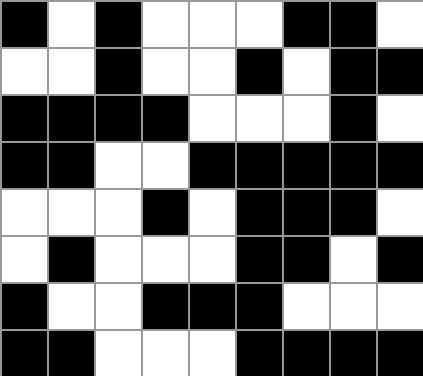[["black", "white", "black", "white", "white", "white", "black", "black", "white"], ["white", "white", "black", "white", "white", "black", "white", "black", "black"], ["black", "black", "black", "black", "white", "white", "white", "black", "white"], ["black", "black", "white", "white", "black", "black", "black", "black", "black"], ["white", "white", "white", "black", "white", "black", "black", "black", "white"], ["white", "black", "white", "white", "white", "black", "black", "white", "black"], ["black", "white", "white", "black", "black", "black", "white", "white", "white"], ["black", "black", "white", "white", "white", "black", "black", "black", "black"]]